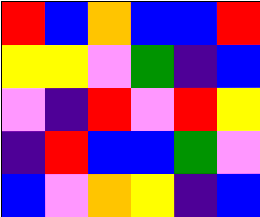[["red", "blue", "orange", "blue", "blue", "red"], ["yellow", "yellow", "violet", "green", "indigo", "blue"], ["violet", "indigo", "red", "violet", "red", "yellow"], ["indigo", "red", "blue", "blue", "green", "violet"], ["blue", "violet", "orange", "yellow", "indigo", "blue"]]